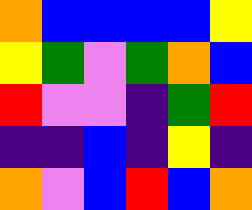[["orange", "blue", "blue", "blue", "blue", "yellow"], ["yellow", "green", "violet", "green", "orange", "blue"], ["red", "violet", "violet", "indigo", "green", "red"], ["indigo", "indigo", "blue", "indigo", "yellow", "indigo"], ["orange", "violet", "blue", "red", "blue", "orange"]]